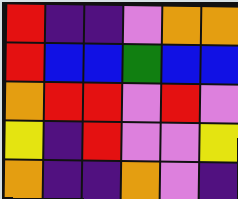[["red", "indigo", "indigo", "violet", "orange", "orange"], ["red", "blue", "blue", "green", "blue", "blue"], ["orange", "red", "red", "violet", "red", "violet"], ["yellow", "indigo", "red", "violet", "violet", "yellow"], ["orange", "indigo", "indigo", "orange", "violet", "indigo"]]